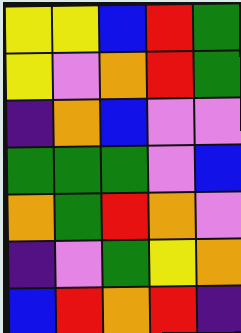[["yellow", "yellow", "blue", "red", "green"], ["yellow", "violet", "orange", "red", "green"], ["indigo", "orange", "blue", "violet", "violet"], ["green", "green", "green", "violet", "blue"], ["orange", "green", "red", "orange", "violet"], ["indigo", "violet", "green", "yellow", "orange"], ["blue", "red", "orange", "red", "indigo"]]